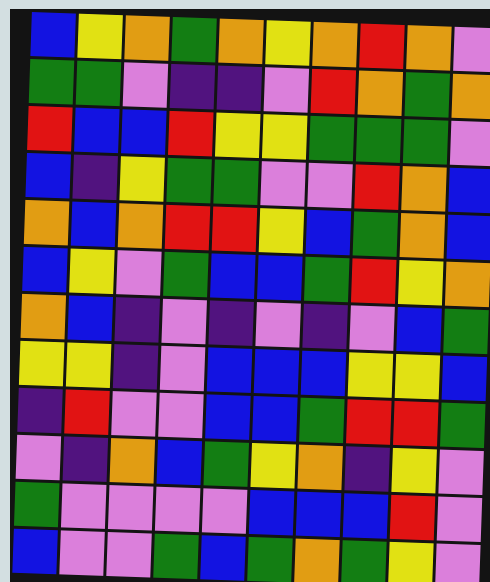[["blue", "yellow", "orange", "green", "orange", "yellow", "orange", "red", "orange", "violet"], ["green", "green", "violet", "indigo", "indigo", "violet", "red", "orange", "green", "orange"], ["red", "blue", "blue", "red", "yellow", "yellow", "green", "green", "green", "violet"], ["blue", "indigo", "yellow", "green", "green", "violet", "violet", "red", "orange", "blue"], ["orange", "blue", "orange", "red", "red", "yellow", "blue", "green", "orange", "blue"], ["blue", "yellow", "violet", "green", "blue", "blue", "green", "red", "yellow", "orange"], ["orange", "blue", "indigo", "violet", "indigo", "violet", "indigo", "violet", "blue", "green"], ["yellow", "yellow", "indigo", "violet", "blue", "blue", "blue", "yellow", "yellow", "blue"], ["indigo", "red", "violet", "violet", "blue", "blue", "green", "red", "red", "green"], ["violet", "indigo", "orange", "blue", "green", "yellow", "orange", "indigo", "yellow", "violet"], ["green", "violet", "violet", "violet", "violet", "blue", "blue", "blue", "red", "violet"], ["blue", "violet", "violet", "green", "blue", "green", "orange", "green", "yellow", "violet"]]